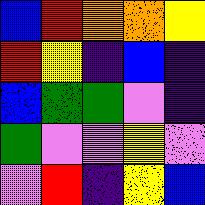[["blue", "red", "orange", "orange", "yellow"], ["red", "yellow", "indigo", "blue", "indigo"], ["blue", "green", "green", "violet", "indigo"], ["green", "violet", "violet", "yellow", "violet"], ["violet", "red", "indigo", "yellow", "blue"]]